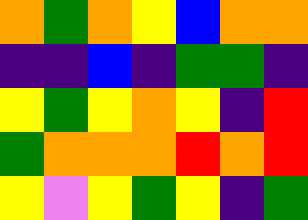[["orange", "green", "orange", "yellow", "blue", "orange", "orange"], ["indigo", "indigo", "blue", "indigo", "green", "green", "indigo"], ["yellow", "green", "yellow", "orange", "yellow", "indigo", "red"], ["green", "orange", "orange", "orange", "red", "orange", "red"], ["yellow", "violet", "yellow", "green", "yellow", "indigo", "green"]]